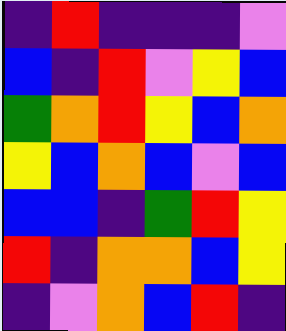[["indigo", "red", "indigo", "indigo", "indigo", "violet"], ["blue", "indigo", "red", "violet", "yellow", "blue"], ["green", "orange", "red", "yellow", "blue", "orange"], ["yellow", "blue", "orange", "blue", "violet", "blue"], ["blue", "blue", "indigo", "green", "red", "yellow"], ["red", "indigo", "orange", "orange", "blue", "yellow"], ["indigo", "violet", "orange", "blue", "red", "indigo"]]